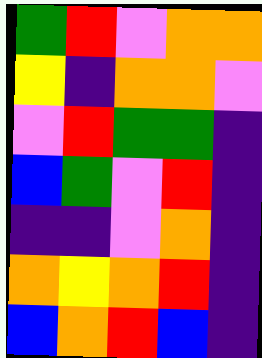[["green", "red", "violet", "orange", "orange"], ["yellow", "indigo", "orange", "orange", "violet"], ["violet", "red", "green", "green", "indigo"], ["blue", "green", "violet", "red", "indigo"], ["indigo", "indigo", "violet", "orange", "indigo"], ["orange", "yellow", "orange", "red", "indigo"], ["blue", "orange", "red", "blue", "indigo"]]